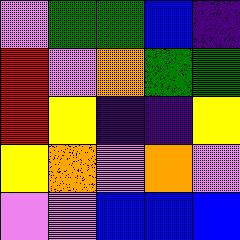[["violet", "green", "green", "blue", "indigo"], ["red", "violet", "orange", "green", "green"], ["red", "yellow", "indigo", "indigo", "yellow"], ["yellow", "orange", "violet", "orange", "violet"], ["violet", "violet", "blue", "blue", "blue"]]